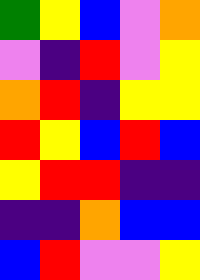[["green", "yellow", "blue", "violet", "orange"], ["violet", "indigo", "red", "violet", "yellow"], ["orange", "red", "indigo", "yellow", "yellow"], ["red", "yellow", "blue", "red", "blue"], ["yellow", "red", "red", "indigo", "indigo"], ["indigo", "indigo", "orange", "blue", "blue"], ["blue", "red", "violet", "violet", "yellow"]]